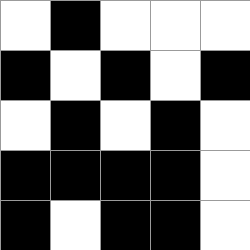[["white", "black", "white", "white", "white"], ["black", "white", "black", "white", "black"], ["white", "black", "white", "black", "white"], ["black", "black", "black", "black", "white"], ["black", "white", "black", "black", "white"]]